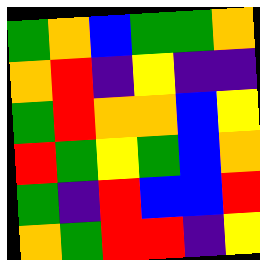[["green", "orange", "blue", "green", "green", "orange"], ["orange", "red", "indigo", "yellow", "indigo", "indigo"], ["green", "red", "orange", "orange", "blue", "yellow"], ["red", "green", "yellow", "green", "blue", "orange"], ["green", "indigo", "red", "blue", "blue", "red"], ["orange", "green", "red", "red", "indigo", "yellow"]]